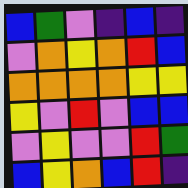[["blue", "green", "violet", "indigo", "blue", "indigo"], ["violet", "orange", "yellow", "orange", "red", "blue"], ["orange", "orange", "orange", "orange", "yellow", "yellow"], ["yellow", "violet", "red", "violet", "blue", "blue"], ["violet", "yellow", "violet", "violet", "red", "green"], ["blue", "yellow", "orange", "blue", "red", "indigo"]]